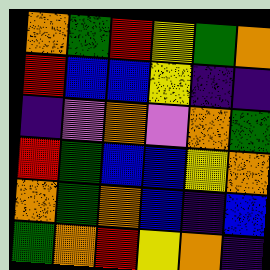[["orange", "green", "red", "yellow", "green", "orange"], ["red", "blue", "blue", "yellow", "indigo", "indigo"], ["indigo", "violet", "orange", "violet", "orange", "green"], ["red", "green", "blue", "blue", "yellow", "orange"], ["orange", "green", "orange", "blue", "indigo", "blue"], ["green", "orange", "red", "yellow", "orange", "indigo"]]